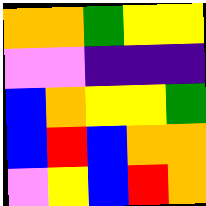[["orange", "orange", "green", "yellow", "yellow"], ["violet", "violet", "indigo", "indigo", "indigo"], ["blue", "orange", "yellow", "yellow", "green"], ["blue", "red", "blue", "orange", "orange"], ["violet", "yellow", "blue", "red", "orange"]]